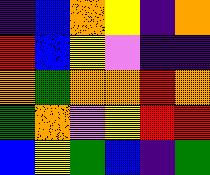[["indigo", "blue", "orange", "yellow", "indigo", "orange"], ["red", "blue", "yellow", "violet", "indigo", "indigo"], ["orange", "green", "orange", "orange", "red", "orange"], ["green", "orange", "violet", "yellow", "red", "red"], ["blue", "yellow", "green", "blue", "indigo", "green"]]